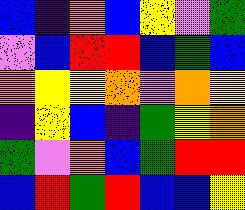[["blue", "indigo", "orange", "blue", "yellow", "violet", "green"], ["violet", "blue", "red", "red", "blue", "green", "blue"], ["orange", "yellow", "yellow", "orange", "violet", "orange", "yellow"], ["indigo", "yellow", "blue", "indigo", "green", "yellow", "orange"], ["green", "violet", "orange", "blue", "green", "red", "red"], ["blue", "red", "green", "red", "blue", "blue", "yellow"]]